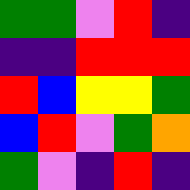[["green", "green", "violet", "red", "indigo"], ["indigo", "indigo", "red", "red", "red"], ["red", "blue", "yellow", "yellow", "green"], ["blue", "red", "violet", "green", "orange"], ["green", "violet", "indigo", "red", "indigo"]]